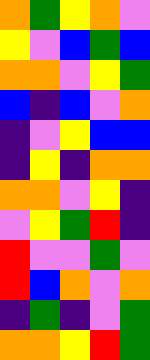[["orange", "green", "yellow", "orange", "violet"], ["yellow", "violet", "blue", "green", "blue"], ["orange", "orange", "violet", "yellow", "green"], ["blue", "indigo", "blue", "violet", "orange"], ["indigo", "violet", "yellow", "blue", "blue"], ["indigo", "yellow", "indigo", "orange", "orange"], ["orange", "orange", "violet", "yellow", "indigo"], ["violet", "yellow", "green", "red", "indigo"], ["red", "violet", "violet", "green", "violet"], ["red", "blue", "orange", "violet", "orange"], ["indigo", "green", "indigo", "violet", "green"], ["orange", "orange", "yellow", "red", "green"]]